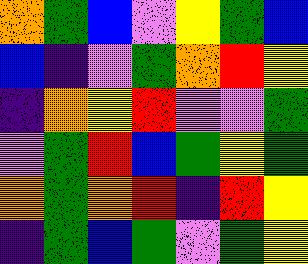[["orange", "green", "blue", "violet", "yellow", "green", "blue"], ["blue", "indigo", "violet", "green", "orange", "red", "yellow"], ["indigo", "orange", "yellow", "red", "violet", "violet", "green"], ["violet", "green", "red", "blue", "green", "yellow", "green"], ["orange", "green", "orange", "red", "indigo", "red", "yellow"], ["indigo", "green", "blue", "green", "violet", "green", "yellow"]]